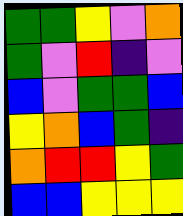[["green", "green", "yellow", "violet", "orange"], ["green", "violet", "red", "indigo", "violet"], ["blue", "violet", "green", "green", "blue"], ["yellow", "orange", "blue", "green", "indigo"], ["orange", "red", "red", "yellow", "green"], ["blue", "blue", "yellow", "yellow", "yellow"]]